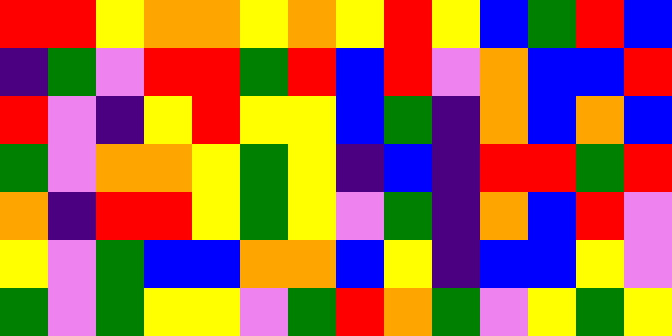[["red", "red", "yellow", "orange", "orange", "yellow", "orange", "yellow", "red", "yellow", "blue", "green", "red", "blue"], ["indigo", "green", "violet", "red", "red", "green", "red", "blue", "red", "violet", "orange", "blue", "blue", "red"], ["red", "violet", "indigo", "yellow", "red", "yellow", "yellow", "blue", "green", "indigo", "orange", "blue", "orange", "blue"], ["green", "violet", "orange", "orange", "yellow", "green", "yellow", "indigo", "blue", "indigo", "red", "red", "green", "red"], ["orange", "indigo", "red", "red", "yellow", "green", "yellow", "violet", "green", "indigo", "orange", "blue", "red", "violet"], ["yellow", "violet", "green", "blue", "blue", "orange", "orange", "blue", "yellow", "indigo", "blue", "blue", "yellow", "violet"], ["green", "violet", "green", "yellow", "yellow", "violet", "green", "red", "orange", "green", "violet", "yellow", "green", "yellow"]]